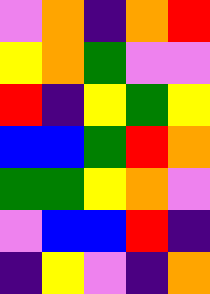[["violet", "orange", "indigo", "orange", "red"], ["yellow", "orange", "green", "violet", "violet"], ["red", "indigo", "yellow", "green", "yellow"], ["blue", "blue", "green", "red", "orange"], ["green", "green", "yellow", "orange", "violet"], ["violet", "blue", "blue", "red", "indigo"], ["indigo", "yellow", "violet", "indigo", "orange"]]